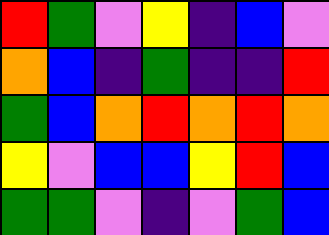[["red", "green", "violet", "yellow", "indigo", "blue", "violet"], ["orange", "blue", "indigo", "green", "indigo", "indigo", "red"], ["green", "blue", "orange", "red", "orange", "red", "orange"], ["yellow", "violet", "blue", "blue", "yellow", "red", "blue"], ["green", "green", "violet", "indigo", "violet", "green", "blue"]]